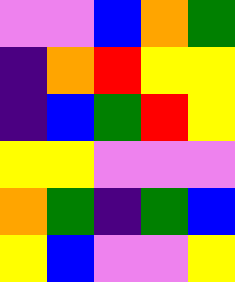[["violet", "violet", "blue", "orange", "green"], ["indigo", "orange", "red", "yellow", "yellow"], ["indigo", "blue", "green", "red", "yellow"], ["yellow", "yellow", "violet", "violet", "violet"], ["orange", "green", "indigo", "green", "blue"], ["yellow", "blue", "violet", "violet", "yellow"]]